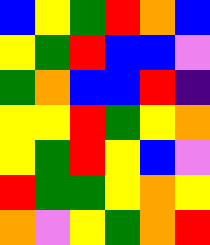[["blue", "yellow", "green", "red", "orange", "blue"], ["yellow", "green", "red", "blue", "blue", "violet"], ["green", "orange", "blue", "blue", "red", "indigo"], ["yellow", "yellow", "red", "green", "yellow", "orange"], ["yellow", "green", "red", "yellow", "blue", "violet"], ["red", "green", "green", "yellow", "orange", "yellow"], ["orange", "violet", "yellow", "green", "orange", "red"]]